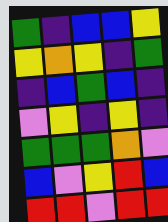[["green", "indigo", "blue", "blue", "yellow"], ["yellow", "orange", "yellow", "indigo", "green"], ["indigo", "blue", "green", "blue", "indigo"], ["violet", "yellow", "indigo", "yellow", "indigo"], ["green", "green", "green", "orange", "violet"], ["blue", "violet", "yellow", "red", "blue"], ["red", "red", "violet", "red", "red"]]